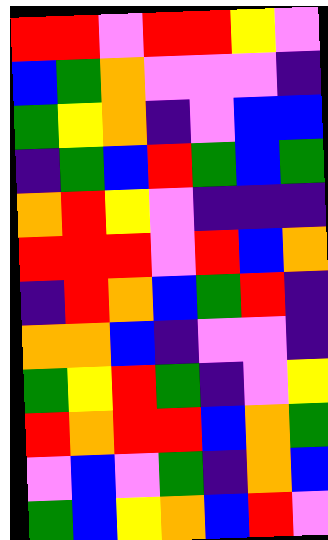[["red", "red", "violet", "red", "red", "yellow", "violet"], ["blue", "green", "orange", "violet", "violet", "violet", "indigo"], ["green", "yellow", "orange", "indigo", "violet", "blue", "blue"], ["indigo", "green", "blue", "red", "green", "blue", "green"], ["orange", "red", "yellow", "violet", "indigo", "indigo", "indigo"], ["red", "red", "red", "violet", "red", "blue", "orange"], ["indigo", "red", "orange", "blue", "green", "red", "indigo"], ["orange", "orange", "blue", "indigo", "violet", "violet", "indigo"], ["green", "yellow", "red", "green", "indigo", "violet", "yellow"], ["red", "orange", "red", "red", "blue", "orange", "green"], ["violet", "blue", "violet", "green", "indigo", "orange", "blue"], ["green", "blue", "yellow", "orange", "blue", "red", "violet"]]